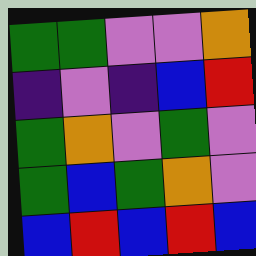[["green", "green", "violet", "violet", "orange"], ["indigo", "violet", "indigo", "blue", "red"], ["green", "orange", "violet", "green", "violet"], ["green", "blue", "green", "orange", "violet"], ["blue", "red", "blue", "red", "blue"]]